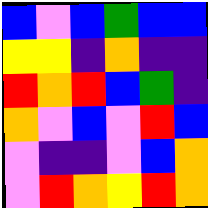[["blue", "violet", "blue", "green", "blue", "blue"], ["yellow", "yellow", "indigo", "orange", "indigo", "indigo"], ["red", "orange", "red", "blue", "green", "indigo"], ["orange", "violet", "blue", "violet", "red", "blue"], ["violet", "indigo", "indigo", "violet", "blue", "orange"], ["violet", "red", "orange", "yellow", "red", "orange"]]